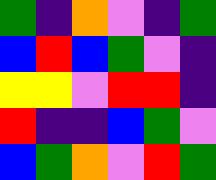[["green", "indigo", "orange", "violet", "indigo", "green"], ["blue", "red", "blue", "green", "violet", "indigo"], ["yellow", "yellow", "violet", "red", "red", "indigo"], ["red", "indigo", "indigo", "blue", "green", "violet"], ["blue", "green", "orange", "violet", "red", "green"]]